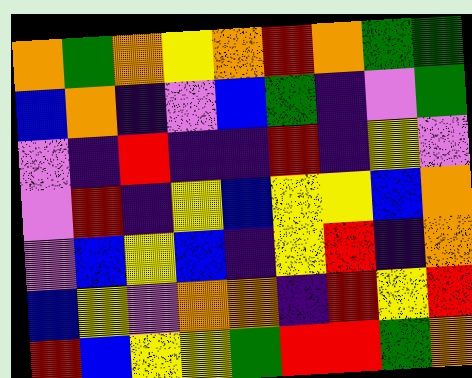[["orange", "green", "orange", "yellow", "orange", "red", "orange", "green", "green"], ["blue", "orange", "indigo", "violet", "blue", "green", "indigo", "violet", "green"], ["violet", "indigo", "red", "indigo", "indigo", "red", "indigo", "yellow", "violet"], ["violet", "red", "indigo", "yellow", "blue", "yellow", "yellow", "blue", "orange"], ["violet", "blue", "yellow", "blue", "indigo", "yellow", "red", "indigo", "orange"], ["blue", "yellow", "violet", "orange", "orange", "indigo", "red", "yellow", "red"], ["red", "blue", "yellow", "yellow", "green", "red", "red", "green", "orange"]]